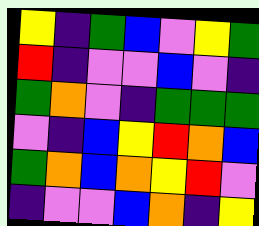[["yellow", "indigo", "green", "blue", "violet", "yellow", "green"], ["red", "indigo", "violet", "violet", "blue", "violet", "indigo"], ["green", "orange", "violet", "indigo", "green", "green", "green"], ["violet", "indigo", "blue", "yellow", "red", "orange", "blue"], ["green", "orange", "blue", "orange", "yellow", "red", "violet"], ["indigo", "violet", "violet", "blue", "orange", "indigo", "yellow"]]